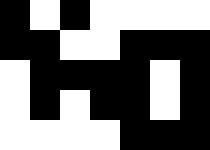[["black", "white", "black", "white", "white", "white", "white"], ["black", "black", "white", "white", "black", "black", "black"], ["white", "black", "black", "black", "black", "white", "black"], ["white", "black", "white", "black", "black", "white", "black"], ["white", "white", "white", "white", "black", "black", "black"]]